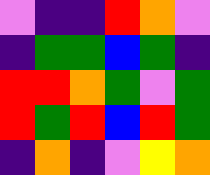[["violet", "indigo", "indigo", "red", "orange", "violet"], ["indigo", "green", "green", "blue", "green", "indigo"], ["red", "red", "orange", "green", "violet", "green"], ["red", "green", "red", "blue", "red", "green"], ["indigo", "orange", "indigo", "violet", "yellow", "orange"]]